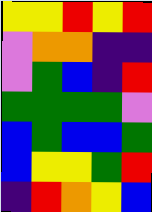[["yellow", "yellow", "red", "yellow", "red"], ["violet", "orange", "orange", "indigo", "indigo"], ["violet", "green", "blue", "indigo", "red"], ["green", "green", "green", "green", "violet"], ["blue", "green", "blue", "blue", "green"], ["blue", "yellow", "yellow", "green", "red"], ["indigo", "red", "orange", "yellow", "blue"]]